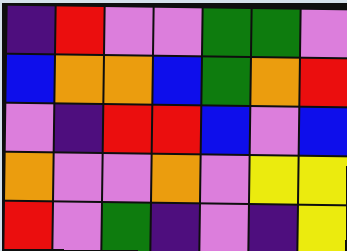[["indigo", "red", "violet", "violet", "green", "green", "violet"], ["blue", "orange", "orange", "blue", "green", "orange", "red"], ["violet", "indigo", "red", "red", "blue", "violet", "blue"], ["orange", "violet", "violet", "orange", "violet", "yellow", "yellow"], ["red", "violet", "green", "indigo", "violet", "indigo", "yellow"]]